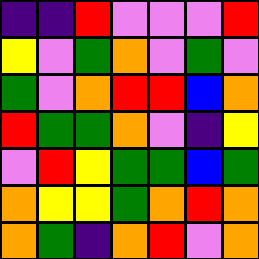[["indigo", "indigo", "red", "violet", "violet", "violet", "red"], ["yellow", "violet", "green", "orange", "violet", "green", "violet"], ["green", "violet", "orange", "red", "red", "blue", "orange"], ["red", "green", "green", "orange", "violet", "indigo", "yellow"], ["violet", "red", "yellow", "green", "green", "blue", "green"], ["orange", "yellow", "yellow", "green", "orange", "red", "orange"], ["orange", "green", "indigo", "orange", "red", "violet", "orange"]]